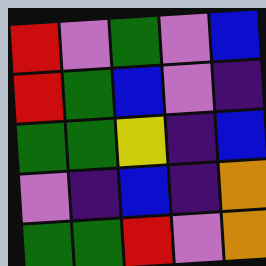[["red", "violet", "green", "violet", "blue"], ["red", "green", "blue", "violet", "indigo"], ["green", "green", "yellow", "indigo", "blue"], ["violet", "indigo", "blue", "indigo", "orange"], ["green", "green", "red", "violet", "orange"]]